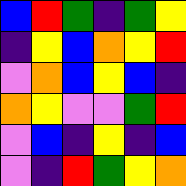[["blue", "red", "green", "indigo", "green", "yellow"], ["indigo", "yellow", "blue", "orange", "yellow", "red"], ["violet", "orange", "blue", "yellow", "blue", "indigo"], ["orange", "yellow", "violet", "violet", "green", "red"], ["violet", "blue", "indigo", "yellow", "indigo", "blue"], ["violet", "indigo", "red", "green", "yellow", "orange"]]